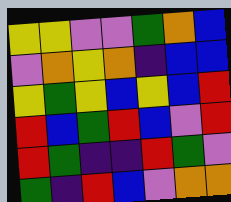[["yellow", "yellow", "violet", "violet", "green", "orange", "blue"], ["violet", "orange", "yellow", "orange", "indigo", "blue", "blue"], ["yellow", "green", "yellow", "blue", "yellow", "blue", "red"], ["red", "blue", "green", "red", "blue", "violet", "red"], ["red", "green", "indigo", "indigo", "red", "green", "violet"], ["green", "indigo", "red", "blue", "violet", "orange", "orange"]]